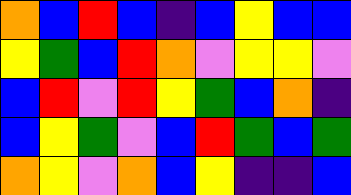[["orange", "blue", "red", "blue", "indigo", "blue", "yellow", "blue", "blue"], ["yellow", "green", "blue", "red", "orange", "violet", "yellow", "yellow", "violet"], ["blue", "red", "violet", "red", "yellow", "green", "blue", "orange", "indigo"], ["blue", "yellow", "green", "violet", "blue", "red", "green", "blue", "green"], ["orange", "yellow", "violet", "orange", "blue", "yellow", "indigo", "indigo", "blue"]]